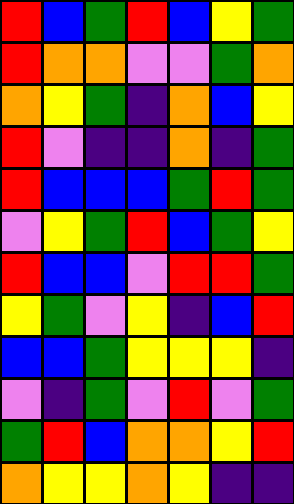[["red", "blue", "green", "red", "blue", "yellow", "green"], ["red", "orange", "orange", "violet", "violet", "green", "orange"], ["orange", "yellow", "green", "indigo", "orange", "blue", "yellow"], ["red", "violet", "indigo", "indigo", "orange", "indigo", "green"], ["red", "blue", "blue", "blue", "green", "red", "green"], ["violet", "yellow", "green", "red", "blue", "green", "yellow"], ["red", "blue", "blue", "violet", "red", "red", "green"], ["yellow", "green", "violet", "yellow", "indigo", "blue", "red"], ["blue", "blue", "green", "yellow", "yellow", "yellow", "indigo"], ["violet", "indigo", "green", "violet", "red", "violet", "green"], ["green", "red", "blue", "orange", "orange", "yellow", "red"], ["orange", "yellow", "yellow", "orange", "yellow", "indigo", "indigo"]]